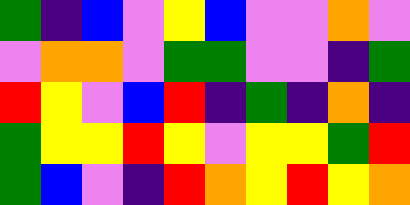[["green", "indigo", "blue", "violet", "yellow", "blue", "violet", "violet", "orange", "violet"], ["violet", "orange", "orange", "violet", "green", "green", "violet", "violet", "indigo", "green"], ["red", "yellow", "violet", "blue", "red", "indigo", "green", "indigo", "orange", "indigo"], ["green", "yellow", "yellow", "red", "yellow", "violet", "yellow", "yellow", "green", "red"], ["green", "blue", "violet", "indigo", "red", "orange", "yellow", "red", "yellow", "orange"]]